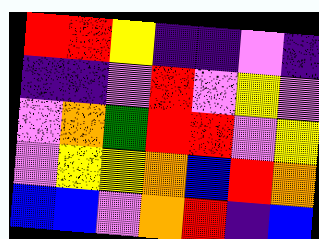[["red", "red", "yellow", "indigo", "indigo", "violet", "indigo"], ["indigo", "indigo", "violet", "red", "violet", "yellow", "violet"], ["violet", "orange", "green", "red", "red", "violet", "yellow"], ["violet", "yellow", "yellow", "orange", "blue", "red", "orange"], ["blue", "blue", "violet", "orange", "red", "indigo", "blue"]]